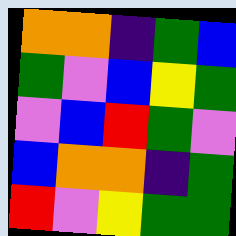[["orange", "orange", "indigo", "green", "blue"], ["green", "violet", "blue", "yellow", "green"], ["violet", "blue", "red", "green", "violet"], ["blue", "orange", "orange", "indigo", "green"], ["red", "violet", "yellow", "green", "green"]]